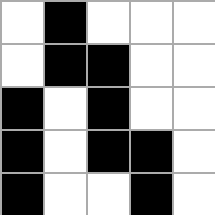[["white", "black", "white", "white", "white"], ["white", "black", "black", "white", "white"], ["black", "white", "black", "white", "white"], ["black", "white", "black", "black", "white"], ["black", "white", "white", "black", "white"]]